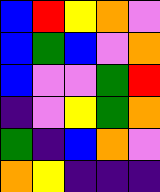[["blue", "red", "yellow", "orange", "violet"], ["blue", "green", "blue", "violet", "orange"], ["blue", "violet", "violet", "green", "red"], ["indigo", "violet", "yellow", "green", "orange"], ["green", "indigo", "blue", "orange", "violet"], ["orange", "yellow", "indigo", "indigo", "indigo"]]